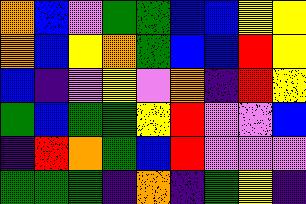[["orange", "blue", "violet", "green", "green", "blue", "blue", "yellow", "yellow"], ["orange", "blue", "yellow", "orange", "green", "blue", "blue", "red", "yellow"], ["blue", "indigo", "violet", "yellow", "violet", "orange", "indigo", "red", "yellow"], ["green", "blue", "green", "green", "yellow", "red", "violet", "violet", "blue"], ["indigo", "red", "orange", "green", "blue", "red", "violet", "violet", "violet"], ["green", "green", "green", "indigo", "orange", "indigo", "green", "yellow", "indigo"]]